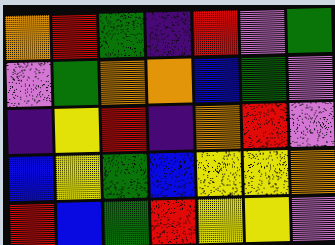[["orange", "red", "green", "indigo", "red", "violet", "green"], ["violet", "green", "orange", "orange", "blue", "green", "violet"], ["indigo", "yellow", "red", "indigo", "orange", "red", "violet"], ["blue", "yellow", "green", "blue", "yellow", "yellow", "orange"], ["red", "blue", "green", "red", "yellow", "yellow", "violet"]]